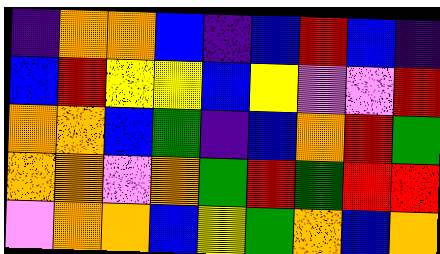[["indigo", "orange", "orange", "blue", "indigo", "blue", "red", "blue", "indigo"], ["blue", "red", "yellow", "yellow", "blue", "yellow", "violet", "violet", "red"], ["orange", "orange", "blue", "green", "indigo", "blue", "orange", "red", "green"], ["orange", "orange", "violet", "orange", "green", "red", "green", "red", "red"], ["violet", "orange", "orange", "blue", "yellow", "green", "orange", "blue", "orange"]]